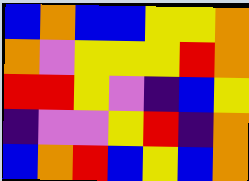[["blue", "orange", "blue", "blue", "yellow", "yellow", "orange"], ["orange", "violet", "yellow", "yellow", "yellow", "red", "orange"], ["red", "red", "yellow", "violet", "indigo", "blue", "yellow"], ["indigo", "violet", "violet", "yellow", "red", "indigo", "orange"], ["blue", "orange", "red", "blue", "yellow", "blue", "orange"]]